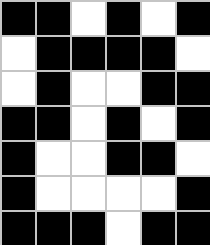[["black", "black", "white", "black", "white", "black"], ["white", "black", "black", "black", "black", "white"], ["white", "black", "white", "white", "black", "black"], ["black", "black", "white", "black", "white", "black"], ["black", "white", "white", "black", "black", "white"], ["black", "white", "white", "white", "white", "black"], ["black", "black", "black", "white", "black", "black"]]